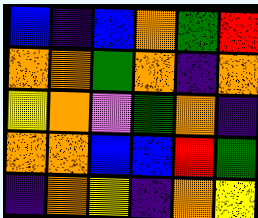[["blue", "indigo", "blue", "orange", "green", "red"], ["orange", "orange", "green", "orange", "indigo", "orange"], ["yellow", "orange", "violet", "green", "orange", "indigo"], ["orange", "orange", "blue", "blue", "red", "green"], ["indigo", "orange", "yellow", "indigo", "orange", "yellow"]]